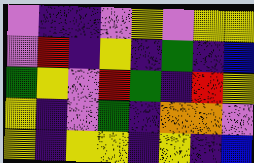[["violet", "indigo", "indigo", "violet", "yellow", "violet", "yellow", "yellow"], ["violet", "red", "indigo", "yellow", "indigo", "green", "indigo", "blue"], ["green", "yellow", "violet", "red", "green", "indigo", "red", "yellow"], ["yellow", "indigo", "violet", "green", "indigo", "orange", "orange", "violet"], ["yellow", "indigo", "yellow", "yellow", "indigo", "yellow", "indigo", "blue"]]